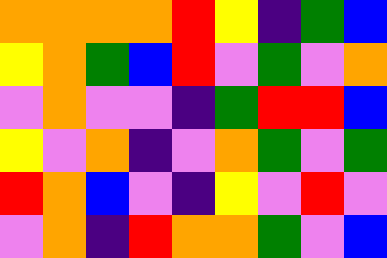[["orange", "orange", "orange", "orange", "red", "yellow", "indigo", "green", "blue"], ["yellow", "orange", "green", "blue", "red", "violet", "green", "violet", "orange"], ["violet", "orange", "violet", "violet", "indigo", "green", "red", "red", "blue"], ["yellow", "violet", "orange", "indigo", "violet", "orange", "green", "violet", "green"], ["red", "orange", "blue", "violet", "indigo", "yellow", "violet", "red", "violet"], ["violet", "orange", "indigo", "red", "orange", "orange", "green", "violet", "blue"]]